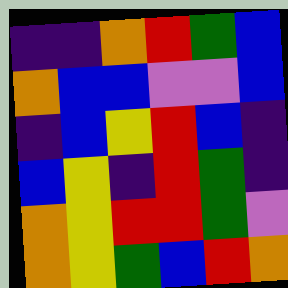[["indigo", "indigo", "orange", "red", "green", "blue"], ["orange", "blue", "blue", "violet", "violet", "blue"], ["indigo", "blue", "yellow", "red", "blue", "indigo"], ["blue", "yellow", "indigo", "red", "green", "indigo"], ["orange", "yellow", "red", "red", "green", "violet"], ["orange", "yellow", "green", "blue", "red", "orange"]]